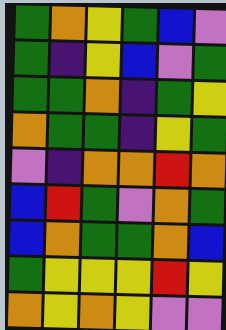[["green", "orange", "yellow", "green", "blue", "violet"], ["green", "indigo", "yellow", "blue", "violet", "green"], ["green", "green", "orange", "indigo", "green", "yellow"], ["orange", "green", "green", "indigo", "yellow", "green"], ["violet", "indigo", "orange", "orange", "red", "orange"], ["blue", "red", "green", "violet", "orange", "green"], ["blue", "orange", "green", "green", "orange", "blue"], ["green", "yellow", "yellow", "yellow", "red", "yellow"], ["orange", "yellow", "orange", "yellow", "violet", "violet"]]